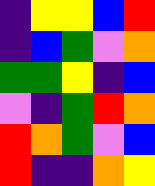[["indigo", "yellow", "yellow", "blue", "red"], ["indigo", "blue", "green", "violet", "orange"], ["green", "green", "yellow", "indigo", "blue"], ["violet", "indigo", "green", "red", "orange"], ["red", "orange", "green", "violet", "blue"], ["red", "indigo", "indigo", "orange", "yellow"]]